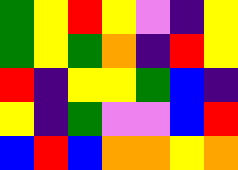[["green", "yellow", "red", "yellow", "violet", "indigo", "yellow"], ["green", "yellow", "green", "orange", "indigo", "red", "yellow"], ["red", "indigo", "yellow", "yellow", "green", "blue", "indigo"], ["yellow", "indigo", "green", "violet", "violet", "blue", "red"], ["blue", "red", "blue", "orange", "orange", "yellow", "orange"]]